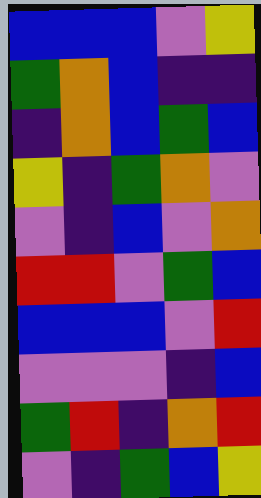[["blue", "blue", "blue", "violet", "yellow"], ["green", "orange", "blue", "indigo", "indigo"], ["indigo", "orange", "blue", "green", "blue"], ["yellow", "indigo", "green", "orange", "violet"], ["violet", "indigo", "blue", "violet", "orange"], ["red", "red", "violet", "green", "blue"], ["blue", "blue", "blue", "violet", "red"], ["violet", "violet", "violet", "indigo", "blue"], ["green", "red", "indigo", "orange", "red"], ["violet", "indigo", "green", "blue", "yellow"]]